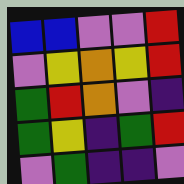[["blue", "blue", "violet", "violet", "red"], ["violet", "yellow", "orange", "yellow", "red"], ["green", "red", "orange", "violet", "indigo"], ["green", "yellow", "indigo", "green", "red"], ["violet", "green", "indigo", "indigo", "violet"]]